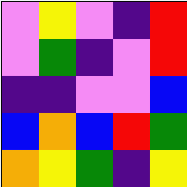[["violet", "yellow", "violet", "indigo", "red"], ["violet", "green", "indigo", "violet", "red"], ["indigo", "indigo", "violet", "violet", "blue"], ["blue", "orange", "blue", "red", "green"], ["orange", "yellow", "green", "indigo", "yellow"]]